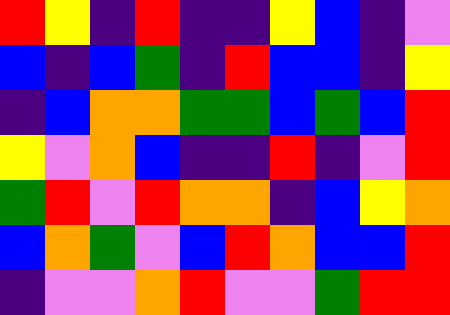[["red", "yellow", "indigo", "red", "indigo", "indigo", "yellow", "blue", "indigo", "violet"], ["blue", "indigo", "blue", "green", "indigo", "red", "blue", "blue", "indigo", "yellow"], ["indigo", "blue", "orange", "orange", "green", "green", "blue", "green", "blue", "red"], ["yellow", "violet", "orange", "blue", "indigo", "indigo", "red", "indigo", "violet", "red"], ["green", "red", "violet", "red", "orange", "orange", "indigo", "blue", "yellow", "orange"], ["blue", "orange", "green", "violet", "blue", "red", "orange", "blue", "blue", "red"], ["indigo", "violet", "violet", "orange", "red", "violet", "violet", "green", "red", "red"]]